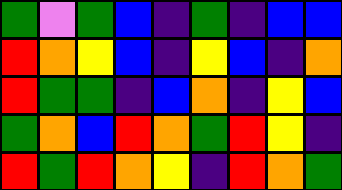[["green", "violet", "green", "blue", "indigo", "green", "indigo", "blue", "blue"], ["red", "orange", "yellow", "blue", "indigo", "yellow", "blue", "indigo", "orange"], ["red", "green", "green", "indigo", "blue", "orange", "indigo", "yellow", "blue"], ["green", "orange", "blue", "red", "orange", "green", "red", "yellow", "indigo"], ["red", "green", "red", "orange", "yellow", "indigo", "red", "orange", "green"]]